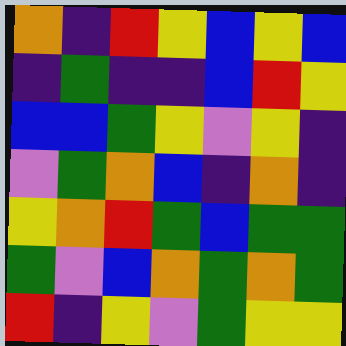[["orange", "indigo", "red", "yellow", "blue", "yellow", "blue"], ["indigo", "green", "indigo", "indigo", "blue", "red", "yellow"], ["blue", "blue", "green", "yellow", "violet", "yellow", "indigo"], ["violet", "green", "orange", "blue", "indigo", "orange", "indigo"], ["yellow", "orange", "red", "green", "blue", "green", "green"], ["green", "violet", "blue", "orange", "green", "orange", "green"], ["red", "indigo", "yellow", "violet", "green", "yellow", "yellow"]]